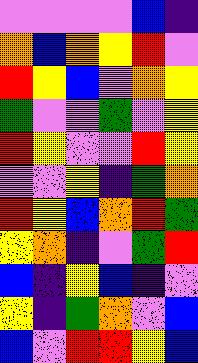[["violet", "violet", "violet", "violet", "blue", "indigo"], ["orange", "blue", "orange", "yellow", "red", "violet"], ["red", "yellow", "blue", "violet", "orange", "yellow"], ["green", "violet", "violet", "green", "violet", "yellow"], ["red", "yellow", "violet", "violet", "red", "yellow"], ["violet", "violet", "yellow", "indigo", "green", "orange"], ["red", "yellow", "blue", "orange", "red", "green"], ["yellow", "orange", "indigo", "violet", "green", "red"], ["blue", "indigo", "yellow", "blue", "indigo", "violet"], ["yellow", "indigo", "green", "orange", "violet", "blue"], ["blue", "violet", "red", "red", "yellow", "blue"]]